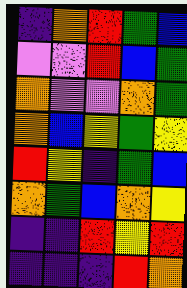[["indigo", "orange", "red", "green", "blue"], ["violet", "violet", "red", "blue", "green"], ["orange", "violet", "violet", "orange", "green"], ["orange", "blue", "yellow", "green", "yellow"], ["red", "yellow", "indigo", "green", "blue"], ["orange", "green", "blue", "orange", "yellow"], ["indigo", "indigo", "red", "yellow", "red"], ["indigo", "indigo", "indigo", "red", "orange"]]